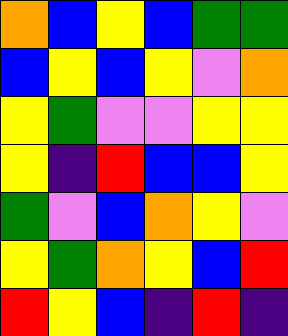[["orange", "blue", "yellow", "blue", "green", "green"], ["blue", "yellow", "blue", "yellow", "violet", "orange"], ["yellow", "green", "violet", "violet", "yellow", "yellow"], ["yellow", "indigo", "red", "blue", "blue", "yellow"], ["green", "violet", "blue", "orange", "yellow", "violet"], ["yellow", "green", "orange", "yellow", "blue", "red"], ["red", "yellow", "blue", "indigo", "red", "indigo"]]